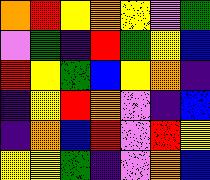[["orange", "red", "yellow", "orange", "yellow", "violet", "green"], ["violet", "green", "indigo", "red", "green", "yellow", "blue"], ["red", "yellow", "green", "blue", "yellow", "orange", "indigo"], ["indigo", "yellow", "red", "orange", "violet", "indigo", "blue"], ["indigo", "orange", "blue", "red", "violet", "red", "yellow"], ["yellow", "yellow", "green", "indigo", "violet", "orange", "blue"]]